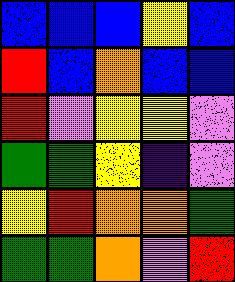[["blue", "blue", "blue", "yellow", "blue"], ["red", "blue", "orange", "blue", "blue"], ["red", "violet", "yellow", "yellow", "violet"], ["green", "green", "yellow", "indigo", "violet"], ["yellow", "red", "orange", "orange", "green"], ["green", "green", "orange", "violet", "red"]]